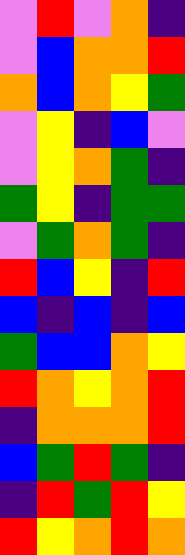[["violet", "red", "violet", "orange", "indigo"], ["violet", "blue", "orange", "orange", "red"], ["orange", "blue", "orange", "yellow", "green"], ["violet", "yellow", "indigo", "blue", "violet"], ["violet", "yellow", "orange", "green", "indigo"], ["green", "yellow", "indigo", "green", "green"], ["violet", "green", "orange", "green", "indigo"], ["red", "blue", "yellow", "indigo", "red"], ["blue", "indigo", "blue", "indigo", "blue"], ["green", "blue", "blue", "orange", "yellow"], ["red", "orange", "yellow", "orange", "red"], ["indigo", "orange", "orange", "orange", "red"], ["blue", "green", "red", "green", "indigo"], ["indigo", "red", "green", "red", "yellow"], ["red", "yellow", "orange", "red", "orange"]]